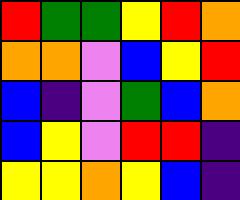[["red", "green", "green", "yellow", "red", "orange"], ["orange", "orange", "violet", "blue", "yellow", "red"], ["blue", "indigo", "violet", "green", "blue", "orange"], ["blue", "yellow", "violet", "red", "red", "indigo"], ["yellow", "yellow", "orange", "yellow", "blue", "indigo"]]